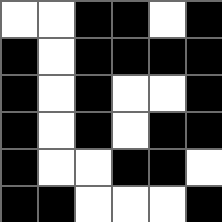[["white", "white", "black", "black", "white", "black"], ["black", "white", "black", "black", "black", "black"], ["black", "white", "black", "white", "white", "black"], ["black", "white", "black", "white", "black", "black"], ["black", "white", "white", "black", "black", "white"], ["black", "black", "white", "white", "white", "black"]]